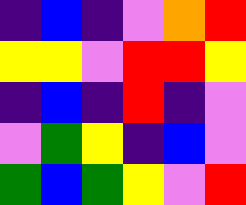[["indigo", "blue", "indigo", "violet", "orange", "red"], ["yellow", "yellow", "violet", "red", "red", "yellow"], ["indigo", "blue", "indigo", "red", "indigo", "violet"], ["violet", "green", "yellow", "indigo", "blue", "violet"], ["green", "blue", "green", "yellow", "violet", "red"]]